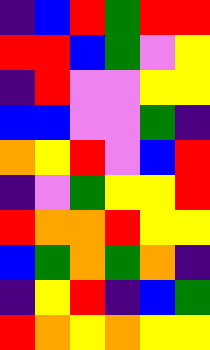[["indigo", "blue", "red", "green", "red", "red"], ["red", "red", "blue", "green", "violet", "yellow"], ["indigo", "red", "violet", "violet", "yellow", "yellow"], ["blue", "blue", "violet", "violet", "green", "indigo"], ["orange", "yellow", "red", "violet", "blue", "red"], ["indigo", "violet", "green", "yellow", "yellow", "red"], ["red", "orange", "orange", "red", "yellow", "yellow"], ["blue", "green", "orange", "green", "orange", "indigo"], ["indigo", "yellow", "red", "indigo", "blue", "green"], ["red", "orange", "yellow", "orange", "yellow", "yellow"]]